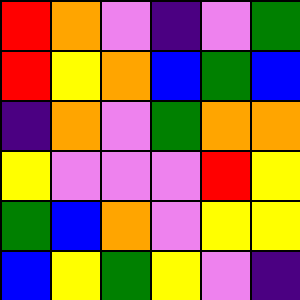[["red", "orange", "violet", "indigo", "violet", "green"], ["red", "yellow", "orange", "blue", "green", "blue"], ["indigo", "orange", "violet", "green", "orange", "orange"], ["yellow", "violet", "violet", "violet", "red", "yellow"], ["green", "blue", "orange", "violet", "yellow", "yellow"], ["blue", "yellow", "green", "yellow", "violet", "indigo"]]